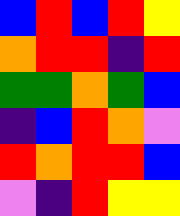[["blue", "red", "blue", "red", "yellow"], ["orange", "red", "red", "indigo", "red"], ["green", "green", "orange", "green", "blue"], ["indigo", "blue", "red", "orange", "violet"], ["red", "orange", "red", "red", "blue"], ["violet", "indigo", "red", "yellow", "yellow"]]